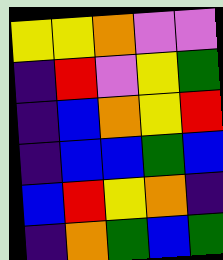[["yellow", "yellow", "orange", "violet", "violet"], ["indigo", "red", "violet", "yellow", "green"], ["indigo", "blue", "orange", "yellow", "red"], ["indigo", "blue", "blue", "green", "blue"], ["blue", "red", "yellow", "orange", "indigo"], ["indigo", "orange", "green", "blue", "green"]]